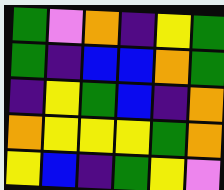[["green", "violet", "orange", "indigo", "yellow", "green"], ["green", "indigo", "blue", "blue", "orange", "green"], ["indigo", "yellow", "green", "blue", "indigo", "orange"], ["orange", "yellow", "yellow", "yellow", "green", "orange"], ["yellow", "blue", "indigo", "green", "yellow", "violet"]]